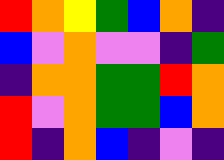[["red", "orange", "yellow", "green", "blue", "orange", "indigo"], ["blue", "violet", "orange", "violet", "violet", "indigo", "green"], ["indigo", "orange", "orange", "green", "green", "red", "orange"], ["red", "violet", "orange", "green", "green", "blue", "orange"], ["red", "indigo", "orange", "blue", "indigo", "violet", "indigo"]]